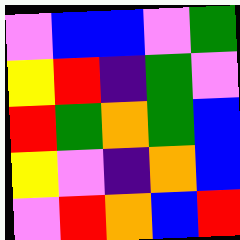[["violet", "blue", "blue", "violet", "green"], ["yellow", "red", "indigo", "green", "violet"], ["red", "green", "orange", "green", "blue"], ["yellow", "violet", "indigo", "orange", "blue"], ["violet", "red", "orange", "blue", "red"]]